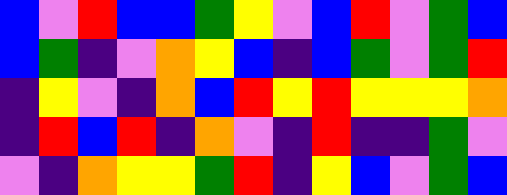[["blue", "violet", "red", "blue", "blue", "green", "yellow", "violet", "blue", "red", "violet", "green", "blue"], ["blue", "green", "indigo", "violet", "orange", "yellow", "blue", "indigo", "blue", "green", "violet", "green", "red"], ["indigo", "yellow", "violet", "indigo", "orange", "blue", "red", "yellow", "red", "yellow", "yellow", "yellow", "orange"], ["indigo", "red", "blue", "red", "indigo", "orange", "violet", "indigo", "red", "indigo", "indigo", "green", "violet"], ["violet", "indigo", "orange", "yellow", "yellow", "green", "red", "indigo", "yellow", "blue", "violet", "green", "blue"]]